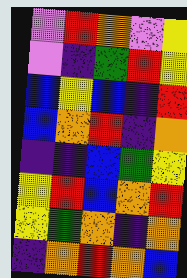[["violet", "red", "orange", "violet", "yellow"], ["violet", "indigo", "green", "red", "yellow"], ["blue", "yellow", "blue", "indigo", "red"], ["blue", "orange", "red", "indigo", "orange"], ["indigo", "indigo", "blue", "green", "yellow"], ["yellow", "red", "blue", "orange", "red"], ["yellow", "green", "orange", "indigo", "orange"], ["indigo", "orange", "red", "orange", "blue"]]